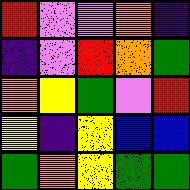[["red", "violet", "violet", "orange", "indigo"], ["indigo", "violet", "red", "orange", "green"], ["orange", "yellow", "green", "violet", "red"], ["yellow", "indigo", "yellow", "blue", "blue"], ["green", "orange", "yellow", "green", "green"]]